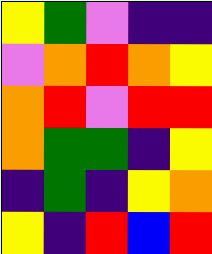[["yellow", "green", "violet", "indigo", "indigo"], ["violet", "orange", "red", "orange", "yellow"], ["orange", "red", "violet", "red", "red"], ["orange", "green", "green", "indigo", "yellow"], ["indigo", "green", "indigo", "yellow", "orange"], ["yellow", "indigo", "red", "blue", "red"]]